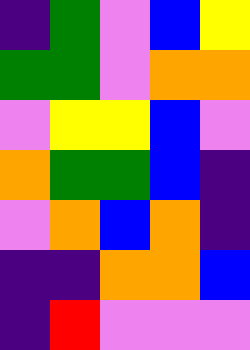[["indigo", "green", "violet", "blue", "yellow"], ["green", "green", "violet", "orange", "orange"], ["violet", "yellow", "yellow", "blue", "violet"], ["orange", "green", "green", "blue", "indigo"], ["violet", "orange", "blue", "orange", "indigo"], ["indigo", "indigo", "orange", "orange", "blue"], ["indigo", "red", "violet", "violet", "violet"]]